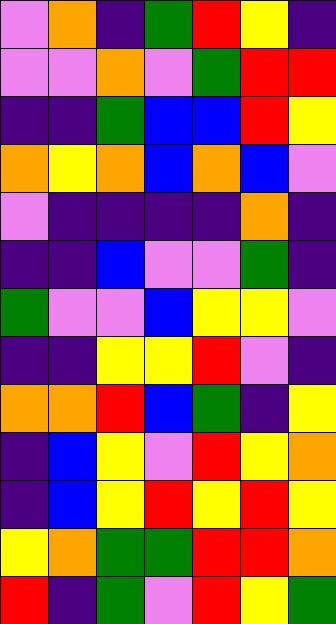[["violet", "orange", "indigo", "green", "red", "yellow", "indigo"], ["violet", "violet", "orange", "violet", "green", "red", "red"], ["indigo", "indigo", "green", "blue", "blue", "red", "yellow"], ["orange", "yellow", "orange", "blue", "orange", "blue", "violet"], ["violet", "indigo", "indigo", "indigo", "indigo", "orange", "indigo"], ["indigo", "indigo", "blue", "violet", "violet", "green", "indigo"], ["green", "violet", "violet", "blue", "yellow", "yellow", "violet"], ["indigo", "indigo", "yellow", "yellow", "red", "violet", "indigo"], ["orange", "orange", "red", "blue", "green", "indigo", "yellow"], ["indigo", "blue", "yellow", "violet", "red", "yellow", "orange"], ["indigo", "blue", "yellow", "red", "yellow", "red", "yellow"], ["yellow", "orange", "green", "green", "red", "red", "orange"], ["red", "indigo", "green", "violet", "red", "yellow", "green"]]